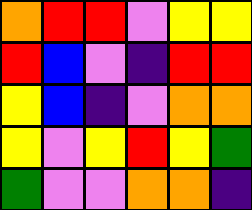[["orange", "red", "red", "violet", "yellow", "yellow"], ["red", "blue", "violet", "indigo", "red", "red"], ["yellow", "blue", "indigo", "violet", "orange", "orange"], ["yellow", "violet", "yellow", "red", "yellow", "green"], ["green", "violet", "violet", "orange", "orange", "indigo"]]